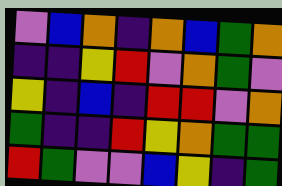[["violet", "blue", "orange", "indigo", "orange", "blue", "green", "orange"], ["indigo", "indigo", "yellow", "red", "violet", "orange", "green", "violet"], ["yellow", "indigo", "blue", "indigo", "red", "red", "violet", "orange"], ["green", "indigo", "indigo", "red", "yellow", "orange", "green", "green"], ["red", "green", "violet", "violet", "blue", "yellow", "indigo", "green"]]